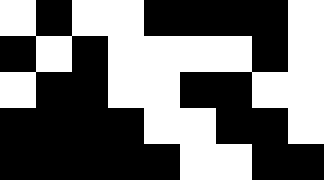[["white", "black", "white", "white", "black", "black", "black", "black", "white"], ["black", "white", "black", "white", "white", "white", "white", "black", "white"], ["white", "black", "black", "white", "white", "black", "black", "white", "white"], ["black", "black", "black", "black", "white", "white", "black", "black", "white"], ["black", "black", "black", "black", "black", "white", "white", "black", "black"]]